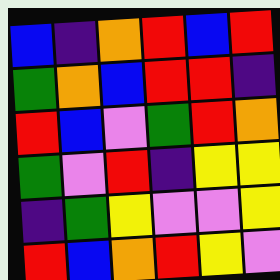[["blue", "indigo", "orange", "red", "blue", "red"], ["green", "orange", "blue", "red", "red", "indigo"], ["red", "blue", "violet", "green", "red", "orange"], ["green", "violet", "red", "indigo", "yellow", "yellow"], ["indigo", "green", "yellow", "violet", "violet", "yellow"], ["red", "blue", "orange", "red", "yellow", "violet"]]